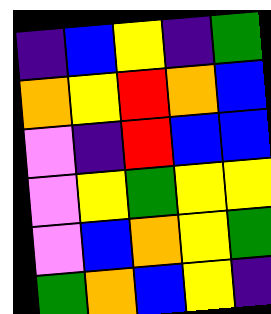[["indigo", "blue", "yellow", "indigo", "green"], ["orange", "yellow", "red", "orange", "blue"], ["violet", "indigo", "red", "blue", "blue"], ["violet", "yellow", "green", "yellow", "yellow"], ["violet", "blue", "orange", "yellow", "green"], ["green", "orange", "blue", "yellow", "indigo"]]